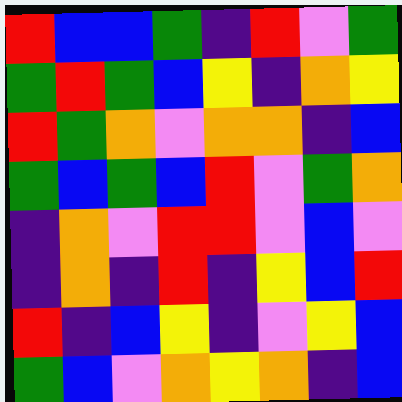[["red", "blue", "blue", "green", "indigo", "red", "violet", "green"], ["green", "red", "green", "blue", "yellow", "indigo", "orange", "yellow"], ["red", "green", "orange", "violet", "orange", "orange", "indigo", "blue"], ["green", "blue", "green", "blue", "red", "violet", "green", "orange"], ["indigo", "orange", "violet", "red", "red", "violet", "blue", "violet"], ["indigo", "orange", "indigo", "red", "indigo", "yellow", "blue", "red"], ["red", "indigo", "blue", "yellow", "indigo", "violet", "yellow", "blue"], ["green", "blue", "violet", "orange", "yellow", "orange", "indigo", "blue"]]